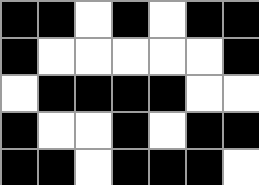[["black", "black", "white", "black", "white", "black", "black"], ["black", "white", "white", "white", "white", "white", "black"], ["white", "black", "black", "black", "black", "white", "white"], ["black", "white", "white", "black", "white", "black", "black"], ["black", "black", "white", "black", "black", "black", "white"]]